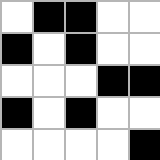[["white", "black", "black", "white", "white"], ["black", "white", "black", "white", "white"], ["white", "white", "white", "black", "black"], ["black", "white", "black", "white", "white"], ["white", "white", "white", "white", "black"]]